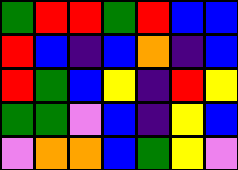[["green", "red", "red", "green", "red", "blue", "blue"], ["red", "blue", "indigo", "blue", "orange", "indigo", "blue"], ["red", "green", "blue", "yellow", "indigo", "red", "yellow"], ["green", "green", "violet", "blue", "indigo", "yellow", "blue"], ["violet", "orange", "orange", "blue", "green", "yellow", "violet"]]